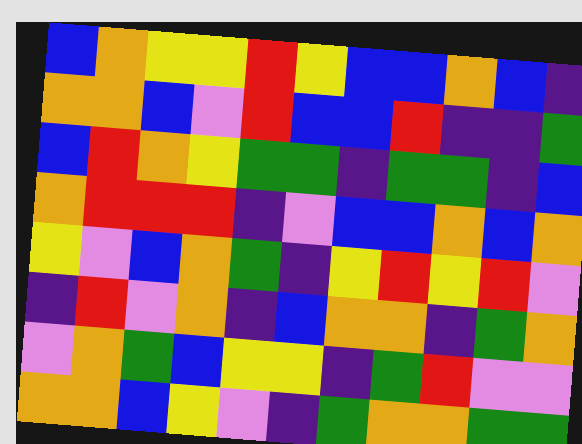[["blue", "orange", "yellow", "yellow", "red", "yellow", "blue", "blue", "orange", "blue", "indigo"], ["orange", "orange", "blue", "violet", "red", "blue", "blue", "red", "indigo", "indigo", "green"], ["blue", "red", "orange", "yellow", "green", "green", "indigo", "green", "green", "indigo", "blue"], ["orange", "red", "red", "red", "indigo", "violet", "blue", "blue", "orange", "blue", "orange"], ["yellow", "violet", "blue", "orange", "green", "indigo", "yellow", "red", "yellow", "red", "violet"], ["indigo", "red", "violet", "orange", "indigo", "blue", "orange", "orange", "indigo", "green", "orange"], ["violet", "orange", "green", "blue", "yellow", "yellow", "indigo", "green", "red", "violet", "violet"], ["orange", "orange", "blue", "yellow", "violet", "indigo", "green", "orange", "orange", "green", "green"]]